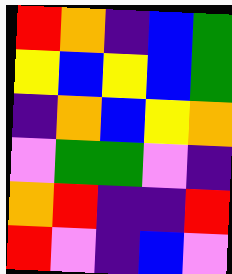[["red", "orange", "indigo", "blue", "green"], ["yellow", "blue", "yellow", "blue", "green"], ["indigo", "orange", "blue", "yellow", "orange"], ["violet", "green", "green", "violet", "indigo"], ["orange", "red", "indigo", "indigo", "red"], ["red", "violet", "indigo", "blue", "violet"]]